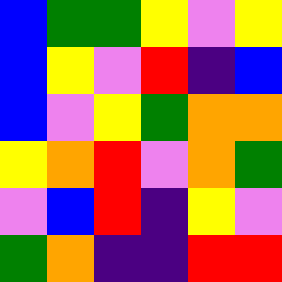[["blue", "green", "green", "yellow", "violet", "yellow"], ["blue", "yellow", "violet", "red", "indigo", "blue"], ["blue", "violet", "yellow", "green", "orange", "orange"], ["yellow", "orange", "red", "violet", "orange", "green"], ["violet", "blue", "red", "indigo", "yellow", "violet"], ["green", "orange", "indigo", "indigo", "red", "red"]]